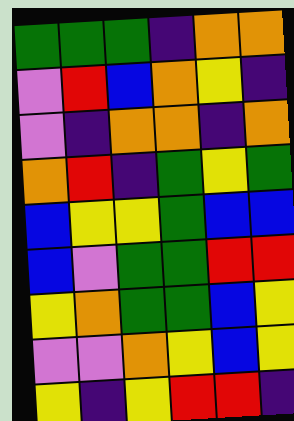[["green", "green", "green", "indigo", "orange", "orange"], ["violet", "red", "blue", "orange", "yellow", "indigo"], ["violet", "indigo", "orange", "orange", "indigo", "orange"], ["orange", "red", "indigo", "green", "yellow", "green"], ["blue", "yellow", "yellow", "green", "blue", "blue"], ["blue", "violet", "green", "green", "red", "red"], ["yellow", "orange", "green", "green", "blue", "yellow"], ["violet", "violet", "orange", "yellow", "blue", "yellow"], ["yellow", "indigo", "yellow", "red", "red", "indigo"]]